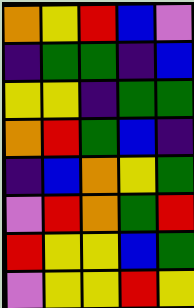[["orange", "yellow", "red", "blue", "violet"], ["indigo", "green", "green", "indigo", "blue"], ["yellow", "yellow", "indigo", "green", "green"], ["orange", "red", "green", "blue", "indigo"], ["indigo", "blue", "orange", "yellow", "green"], ["violet", "red", "orange", "green", "red"], ["red", "yellow", "yellow", "blue", "green"], ["violet", "yellow", "yellow", "red", "yellow"]]